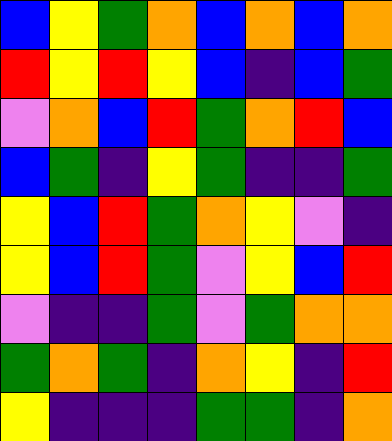[["blue", "yellow", "green", "orange", "blue", "orange", "blue", "orange"], ["red", "yellow", "red", "yellow", "blue", "indigo", "blue", "green"], ["violet", "orange", "blue", "red", "green", "orange", "red", "blue"], ["blue", "green", "indigo", "yellow", "green", "indigo", "indigo", "green"], ["yellow", "blue", "red", "green", "orange", "yellow", "violet", "indigo"], ["yellow", "blue", "red", "green", "violet", "yellow", "blue", "red"], ["violet", "indigo", "indigo", "green", "violet", "green", "orange", "orange"], ["green", "orange", "green", "indigo", "orange", "yellow", "indigo", "red"], ["yellow", "indigo", "indigo", "indigo", "green", "green", "indigo", "orange"]]